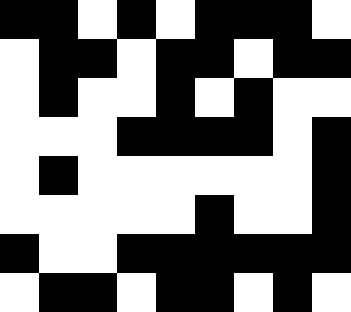[["black", "black", "white", "black", "white", "black", "black", "black", "white"], ["white", "black", "black", "white", "black", "black", "white", "black", "black"], ["white", "black", "white", "white", "black", "white", "black", "white", "white"], ["white", "white", "white", "black", "black", "black", "black", "white", "black"], ["white", "black", "white", "white", "white", "white", "white", "white", "black"], ["white", "white", "white", "white", "white", "black", "white", "white", "black"], ["black", "white", "white", "black", "black", "black", "black", "black", "black"], ["white", "black", "black", "white", "black", "black", "white", "black", "white"]]